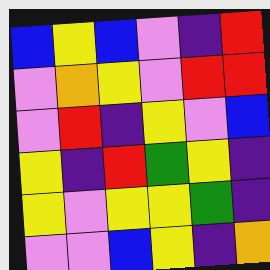[["blue", "yellow", "blue", "violet", "indigo", "red"], ["violet", "orange", "yellow", "violet", "red", "red"], ["violet", "red", "indigo", "yellow", "violet", "blue"], ["yellow", "indigo", "red", "green", "yellow", "indigo"], ["yellow", "violet", "yellow", "yellow", "green", "indigo"], ["violet", "violet", "blue", "yellow", "indigo", "orange"]]